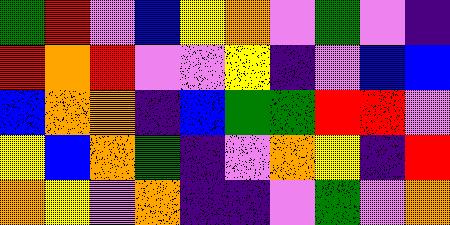[["green", "red", "violet", "blue", "yellow", "orange", "violet", "green", "violet", "indigo"], ["red", "orange", "red", "violet", "violet", "yellow", "indigo", "violet", "blue", "blue"], ["blue", "orange", "orange", "indigo", "blue", "green", "green", "red", "red", "violet"], ["yellow", "blue", "orange", "green", "indigo", "violet", "orange", "yellow", "indigo", "red"], ["orange", "yellow", "violet", "orange", "indigo", "indigo", "violet", "green", "violet", "orange"]]